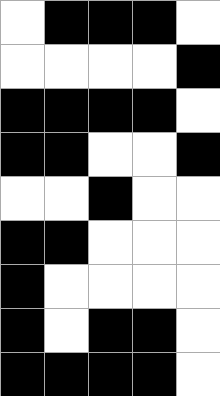[["white", "black", "black", "black", "white"], ["white", "white", "white", "white", "black"], ["black", "black", "black", "black", "white"], ["black", "black", "white", "white", "black"], ["white", "white", "black", "white", "white"], ["black", "black", "white", "white", "white"], ["black", "white", "white", "white", "white"], ["black", "white", "black", "black", "white"], ["black", "black", "black", "black", "white"]]